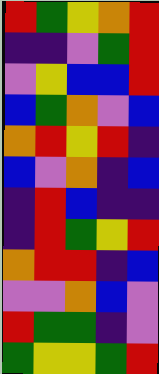[["red", "green", "yellow", "orange", "red"], ["indigo", "indigo", "violet", "green", "red"], ["violet", "yellow", "blue", "blue", "red"], ["blue", "green", "orange", "violet", "blue"], ["orange", "red", "yellow", "red", "indigo"], ["blue", "violet", "orange", "indigo", "blue"], ["indigo", "red", "blue", "indigo", "indigo"], ["indigo", "red", "green", "yellow", "red"], ["orange", "red", "red", "indigo", "blue"], ["violet", "violet", "orange", "blue", "violet"], ["red", "green", "green", "indigo", "violet"], ["green", "yellow", "yellow", "green", "red"]]